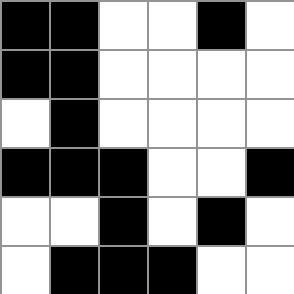[["black", "black", "white", "white", "black", "white"], ["black", "black", "white", "white", "white", "white"], ["white", "black", "white", "white", "white", "white"], ["black", "black", "black", "white", "white", "black"], ["white", "white", "black", "white", "black", "white"], ["white", "black", "black", "black", "white", "white"]]